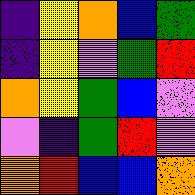[["indigo", "yellow", "orange", "blue", "green"], ["indigo", "yellow", "violet", "green", "red"], ["orange", "yellow", "green", "blue", "violet"], ["violet", "indigo", "green", "red", "violet"], ["orange", "red", "blue", "blue", "orange"]]